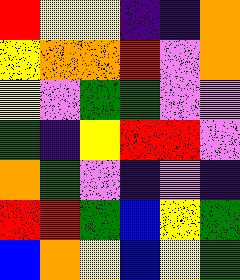[["red", "yellow", "yellow", "indigo", "indigo", "orange"], ["yellow", "orange", "orange", "red", "violet", "orange"], ["yellow", "violet", "green", "green", "violet", "violet"], ["green", "indigo", "yellow", "red", "red", "violet"], ["orange", "green", "violet", "indigo", "violet", "indigo"], ["red", "red", "green", "blue", "yellow", "green"], ["blue", "orange", "yellow", "blue", "yellow", "green"]]